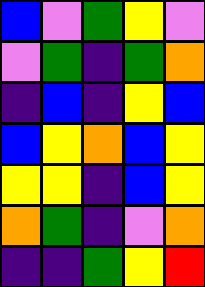[["blue", "violet", "green", "yellow", "violet"], ["violet", "green", "indigo", "green", "orange"], ["indigo", "blue", "indigo", "yellow", "blue"], ["blue", "yellow", "orange", "blue", "yellow"], ["yellow", "yellow", "indigo", "blue", "yellow"], ["orange", "green", "indigo", "violet", "orange"], ["indigo", "indigo", "green", "yellow", "red"]]